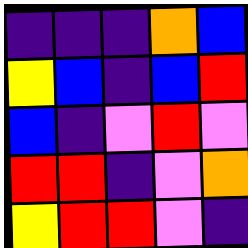[["indigo", "indigo", "indigo", "orange", "blue"], ["yellow", "blue", "indigo", "blue", "red"], ["blue", "indigo", "violet", "red", "violet"], ["red", "red", "indigo", "violet", "orange"], ["yellow", "red", "red", "violet", "indigo"]]